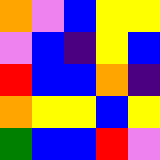[["orange", "violet", "blue", "yellow", "yellow"], ["violet", "blue", "indigo", "yellow", "blue"], ["red", "blue", "blue", "orange", "indigo"], ["orange", "yellow", "yellow", "blue", "yellow"], ["green", "blue", "blue", "red", "violet"]]